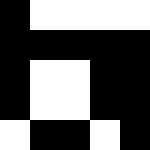[["black", "white", "white", "white", "white"], ["black", "black", "black", "black", "black"], ["black", "white", "white", "black", "black"], ["black", "white", "white", "black", "black"], ["white", "black", "black", "white", "black"]]